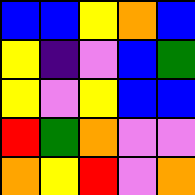[["blue", "blue", "yellow", "orange", "blue"], ["yellow", "indigo", "violet", "blue", "green"], ["yellow", "violet", "yellow", "blue", "blue"], ["red", "green", "orange", "violet", "violet"], ["orange", "yellow", "red", "violet", "orange"]]